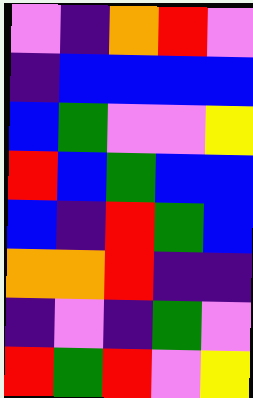[["violet", "indigo", "orange", "red", "violet"], ["indigo", "blue", "blue", "blue", "blue"], ["blue", "green", "violet", "violet", "yellow"], ["red", "blue", "green", "blue", "blue"], ["blue", "indigo", "red", "green", "blue"], ["orange", "orange", "red", "indigo", "indigo"], ["indigo", "violet", "indigo", "green", "violet"], ["red", "green", "red", "violet", "yellow"]]